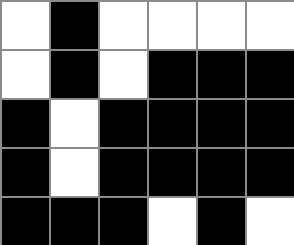[["white", "black", "white", "white", "white", "white"], ["white", "black", "white", "black", "black", "black"], ["black", "white", "black", "black", "black", "black"], ["black", "white", "black", "black", "black", "black"], ["black", "black", "black", "white", "black", "white"]]